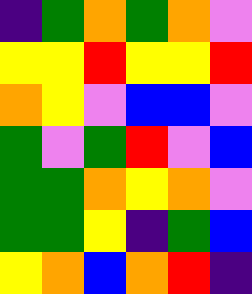[["indigo", "green", "orange", "green", "orange", "violet"], ["yellow", "yellow", "red", "yellow", "yellow", "red"], ["orange", "yellow", "violet", "blue", "blue", "violet"], ["green", "violet", "green", "red", "violet", "blue"], ["green", "green", "orange", "yellow", "orange", "violet"], ["green", "green", "yellow", "indigo", "green", "blue"], ["yellow", "orange", "blue", "orange", "red", "indigo"]]